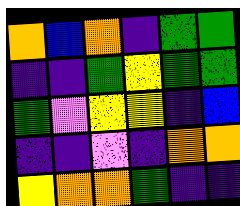[["orange", "blue", "orange", "indigo", "green", "green"], ["indigo", "indigo", "green", "yellow", "green", "green"], ["green", "violet", "yellow", "yellow", "indigo", "blue"], ["indigo", "indigo", "violet", "indigo", "orange", "orange"], ["yellow", "orange", "orange", "green", "indigo", "indigo"]]